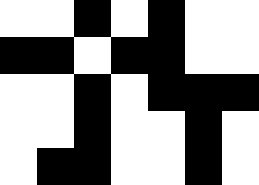[["white", "white", "black", "white", "black", "white", "white"], ["black", "black", "white", "black", "black", "white", "white"], ["white", "white", "black", "white", "black", "black", "black"], ["white", "white", "black", "white", "white", "black", "white"], ["white", "black", "black", "white", "white", "black", "white"]]